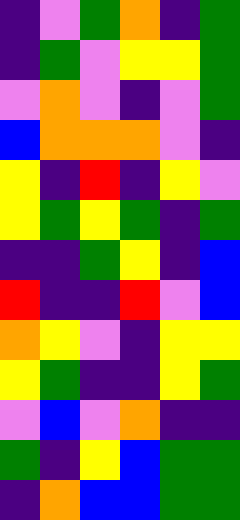[["indigo", "violet", "green", "orange", "indigo", "green"], ["indigo", "green", "violet", "yellow", "yellow", "green"], ["violet", "orange", "violet", "indigo", "violet", "green"], ["blue", "orange", "orange", "orange", "violet", "indigo"], ["yellow", "indigo", "red", "indigo", "yellow", "violet"], ["yellow", "green", "yellow", "green", "indigo", "green"], ["indigo", "indigo", "green", "yellow", "indigo", "blue"], ["red", "indigo", "indigo", "red", "violet", "blue"], ["orange", "yellow", "violet", "indigo", "yellow", "yellow"], ["yellow", "green", "indigo", "indigo", "yellow", "green"], ["violet", "blue", "violet", "orange", "indigo", "indigo"], ["green", "indigo", "yellow", "blue", "green", "green"], ["indigo", "orange", "blue", "blue", "green", "green"]]